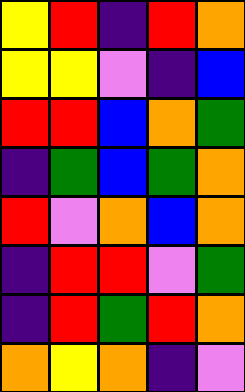[["yellow", "red", "indigo", "red", "orange"], ["yellow", "yellow", "violet", "indigo", "blue"], ["red", "red", "blue", "orange", "green"], ["indigo", "green", "blue", "green", "orange"], ["red", "violet", "orange", "blue", "orange"], ["indigo", "red", "red", "violet", "green"], ["indigo", "red", "green", "red", "orange"], ["orange", "yellow", "orange", "indigo", "violet"]]